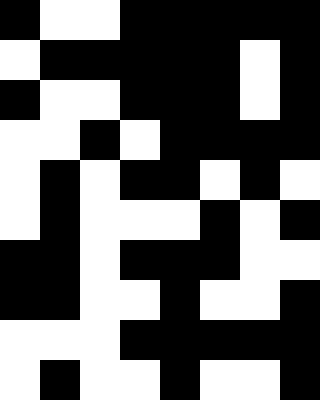[["black", "white", "white", "black", "black", "black", "black", "black"], ["white", "black", "black", "black", "black", "black", "white", "black"], ["black", "white", "white", "black", "black", "black", "white", "black"], ["white", "white", "black", "white", "black", "black", "black", "black"], ["white", "black", "white", "black", "black", "white", "black", "white"], ["white", "black", "white", "white", "white", "black", "white", "black"], ["black", "black", "white", "black", "black", "black", "white", "white"], ["black", "black", "white", "white", "black", "white", "white", "black"], ["white", "white", "white", "black", "black", "black", "black", "black"], ["white", "black", "white", "white", "black", "white", "white", "black"]]